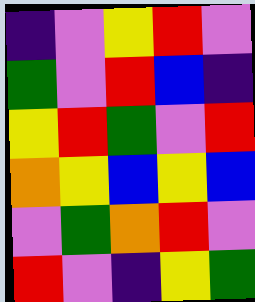[["indigo", "violet", "yellow", "red", "violet"], ["green", "violet", "red", "blue", "indigo"], ["yellow", "red", "green", "violet", "red"], ["orange", "yellow", "blue", "yellow", "blue"], ["violet", "green", "orange", "red", "violet"], ["red", "violet", "indigo", "yellow", "green"]]